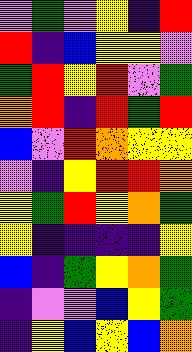[["violet", "green", "violet", "yellow", "indigo", "red"], ["red", "indigo", "blue", "yellow", "yellow", "violet"], ["green", "red", "yellow", "red", "violet", "green"], ["orange", "red", "indigo", "red", "green", "red"], ["blue", "violet", "red", "orange", "yellow", "yellow"], ["violet", "indigo", "yellow", "red", "red", "orange"], ["yellow", "green", "red", "yellow", "orange", "green"], ["yellow", "indigo", "indigo", "indigo", "indigo", "yellow"], ["blue", "indigo", "green", "yellow", "orange", "green"], ["indigo", "violet", "violet", "blue", "yellow", "green"], ["indigo", "yellow", "blue", "yellow", "blue", "orange"]]